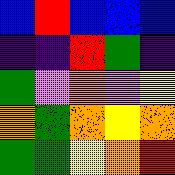[["blue", "red", "blue", "blue", "blue"], ["indigo", "indigo", "red", "green", "indigo"], ["green", "violet", "orange", "violet", "yellow"], ["orange", "green", "orange", "yellow", "orange"], ["green", "green", "yellow", "orange", "red"]]